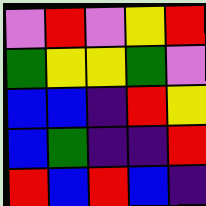[["violet", "red", "violet", "yellow", "red"], ["green", "yellow", "yellow", "green", "violet"], ["blue", "blue", "indigo", "red", "yellow"], ["blue", "green", "indigo", "indigo", "red"], ["red", "blue", "red", "blue", "indigo"]]